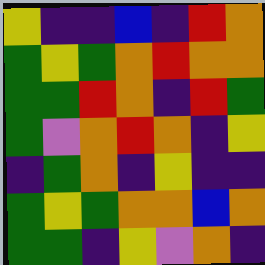[["yellow", "indigo", "indigo", "blue", "indigo", "red", "orange"], ["green", "yellow", "green", "orange", "red", "orange", "orange"], ["green", "green", "red", "orange", "indigo", "red", "green"], ["green", "violet", "orange", "red", "orange", "indigo", "yellow"], ["indigo", "green", "orange", "indigo", "yellow", "indigo", "indigo"], ["green", "yellow", "green", "orange", "orange", "blue", "orange"], ["green", "green", "indigo", "yellow", "violet", "orange", "indigo"]]